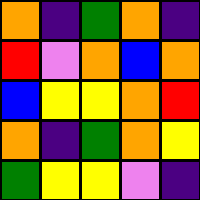[["orange", "indigo", "green", "orange", "indigo"], ["red", "violet", "orange", "blue", "orange"], ["blue", "yellow", "yellow", "orange", "red"], ["orange", "indigo", "green", "orange", "yellow"], ["green", "yellow", "yellow", "violet", "indigo"]]